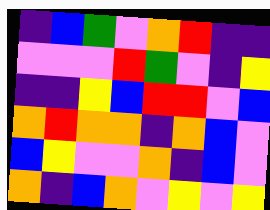[["indigo", "blue", "green", "violet", "orange", "red", "indigo", "indigo"], ["violet", "violet", "violet", "red", "green", "violet", "indigo", "yellow"], ["indigo", "indigo", "yellow", "blue", "red", "red", "violet", "blue"], ["orange", "red", "orange", "orange", "indigo", "orange", "blue", "violet"], ["blue", "yellow", "violet", "violet", "orange", "indigo", "blue", "violet"], ["orange", "indigo", "blue", "orange", "violet", "yellow", "violet", "yellow"]]